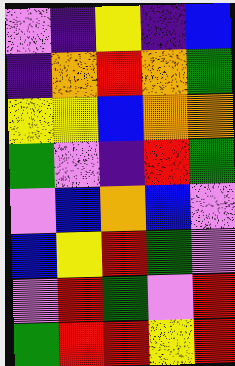[["violet", "indigo", "yellow", "indigo", "blue"], ["indigo", "orange", "red", "orange", "green"], ["yellow", "yellow", "blue", "orange", "orange"], ["green", "violet", "indigo", "red", "green"], ["violet", "blue", "orange", "blue", "violet"], ["blue", "yellow", "red", "green", "violet"], ["violet", "red", "green", "violet", "red"], ["green", "red", "red", "yellow", "red"]]